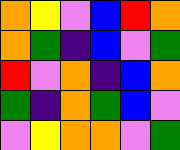[["orange", "yellow", "violet", "blue", "red", "orange"], ["orange", "green", "indigo", "blue", "violet", "green"], ["red", "violet", "orange", "indigo", "blue", "orange"], ["green", "indigo", "orange", "green", "blue", "violet"], ["violet", "yellow", "orange", "orange", "violet", "green"]]